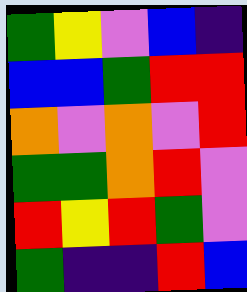[["green", "yellow", "violet", "blue", "indigo"], ["blue", "blue", "green", "red", "red"], ["orange", "violet", "orange", "violet", "red"], ["green", "green", "orange", "red", "violet"], ["red", "yellow", "red", "green", "violet"], ["green", "indigo", "indigo", "red", "blue"]]